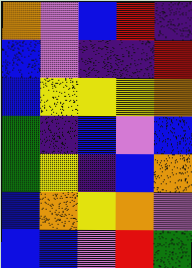[["orange", "violet", "blue", "red", "indigo"], ["blue", "violet", "indigo", "indigo", "red"], ["blue", "yellow", "yellow", "yellow", "orange"], ["green", "indigo", "blue", "violet", "blue"], ["green", "yellow", "indigo", "blue", "orange"], ["blue", "orange", "yellow", "orange", "violet"], ["blue", "blue", "violet", "red", "green"]]